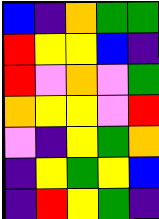[["blue", "indigo", "orange", "green", "green"], ["red", "yellow", "yellow", "blue", "indigo"], ["red", "violet", "orange", "violet", "green"], ["orange", "yellow", "yellow", "violet", "red"], ["violet", "indigo", "yellow", "green", "orange"], ["indigo", "yellow", "green", "yellow", "blue"], ["indigo", "red", "yellow", "green", "indigo"]]